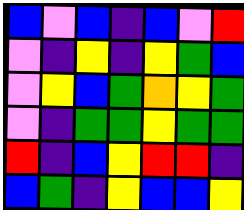[["blue", "violet", "blue", "indigo", "blue", "violet", "red"], ["violet", "indigo", "yellow", "indigo", "yellow", "green", "blue"], ["violet", "yellow", "blue", "green", "orange", "yellow", "green"], ["violet", "indigo", "green", "green", "yellow", "green", "green"], ["red", "indigo", "blue", "yellow", "red", "red", "indigo"], ["blue", "green", "indigo", "yellow", "blue", "blue", "yellow"]]